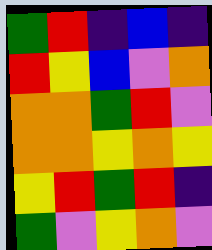[["green", "red", "indigo", "blue", "indigo"], ["red", "yellow", "blue", "violet", "orange"], ["orange", "orange", "green", "red", "violet"], ["orange", "orange", "yellow", "orange", "yellow"], ["yellow", "red", "green", "red", "indigo"], ["green", "violet", "yellow", "orange", "violet"]]